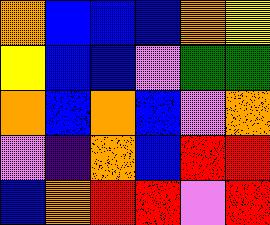[["orange", "blue", "blue", "blue", "orange", "yellow"], ["yellow", "blue", "blue", "violet", "green", "green"], ["orange", "blue", "orange", "blue", "violet", "orange"], ["violet", "indigo", "orange", "blue", "red", "red"], ["blue", "orange", "red", "red", "violet", "red"]]